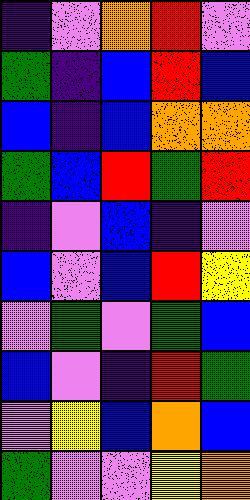[["indigo", "violet", "orange", "red", "violet"], ["green", "indigo", "blue", "red", "blue"], ["blue", "indigo", "blue", "orange", "orange"], ["green", "blue", "red", "green", "red"], ["indigo", "violet", "blue", "indigo", "violet"], ["blue", "violet", "blue", "red", "yellow"], ["violet", "green", "violet", "green", "blue"], ["blue", "violet", "indigo", "red", "green"], ["violet", "yellow", "blue", "orange", "blue"], ["green", "violet", "violet", "yellow", "orange"]]